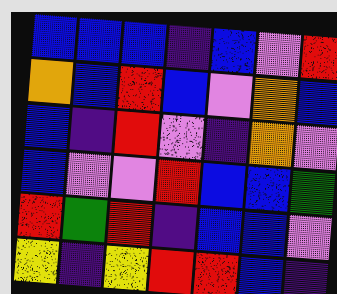[["blue", "blue", "blue", "indigo", "blue", "violet", "red"], ["orange", "blue", "red", "blue", "violet", "orange", "blue"], ["blue", "indigo", "red", "violet", "indigo", "orange", "violet"], ["blue", "violet", "violet", "red", "blue", "blue", "green"], ["red", "green", "red", "indigo", "blue", "blue", "violet"], ["yellow", "indigo", "yellow", "red", "red", "blue", "indigo"]]